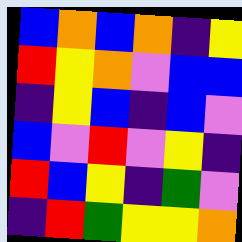[["blue", "orange", "blue", "orange", "indigo", "yellow"], ["red", "yellow", "orange", "violet", "blue", "blue"], ["indigo", "yellow", "blue", "indigo", "blue", "violet"], ["blue", "violet", "red", "violet", "yellow", "indigo"], ["red", "blue", "yellow", "indigo", "green", "violet"], ["indigo", "red", "green", "yellow", "yellow", "orange"]]